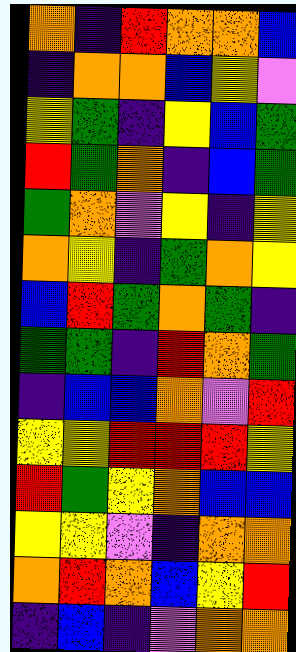[["orange", "indigo", "red", "orange", "orange", "blue"], ["indigo", "orange", "orange", "blue", "yellow", "violet"], ["yellow", "green", "indigo", "yellow", "blue", "green"], ["red", "green", "orange", "indigo", "blue", "green"], ["green", "orange", "violet", "yellow", "indigo", "yellow"], ["orange", "yellow", "indigo", "green", "orange", "yellow"], ["blue", "red", "green", "orange", "green", "indigo"], ["green", "green", "indigo", "red", "orange", "green"], ["indigo", "blue", "blue", "orange", "violet", "red"], ["yellow", "yellow", "red", "red", "red", "yellow"], ["red", "green", "yellow", "orange", "blue", "blue"], ["yellow", "yellow", "violet", "indigo", "orange", "orange"], ["orange", "red", "orange", "blue", "yellow", "red"], ["indigo", "blue", "indigo", "violet", "orange", "orange"]]